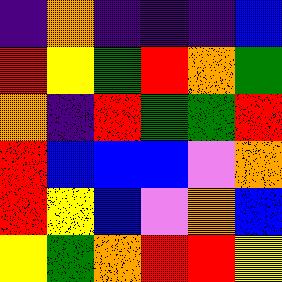[["indigo", "orange", "indigo", "indigo", "indigo", "blue"], ["red", "yellow", "green", "red", "orange", "green"], ["orange", "indigo", "red", "green", "green", "red"], ["red", "blue", "blue", "blue", "violet", "orange"], ["red", "yellow", "blue", "violet", "orange", "blue"], ["yellow", "green", "orange", "red", "red", "yellow"]]